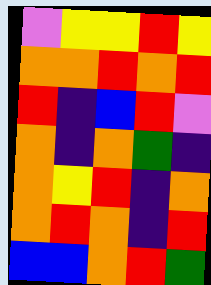[["violet", "yellow", "yellow", "red", "yellow"], ["orange", "orange", "red", "orange", "red"], ["red", "indigo", "blue", "red", "violet"], ["orange", "indigo", "orange", "green", "indigo"], ["orange", "yellow", "red", "indigo", "orange"], ["orange", "red", "orange", "indigo", "red"], ["blue", "blue", "orange", "red", "green"]]